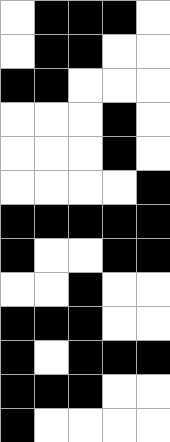[["white", "black", "black", "black", "white"], ["white", "black", "black", "white", "white"], ["black", "black", "white", "white", "white"], ["white", "white", "white", "black", "white"], ["white", "white", "white", "black", "white"], ["white", "white", "white", "white", "black"], ["black", "black", "black", "black", "black"], ["black", "white", "white", "black", "black"], ["white", "white", "black", "white", "white"], ["black", "black", "black", "white", "white"], ["black", "white", "black", "black", "black"], ["black", "black", "black", "white", "white"], ["black", "white", "white", "white", "white"]]